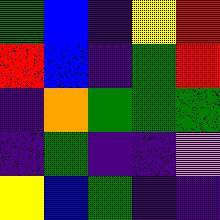[["green", "blue", "indigo", "yellow", "red"], ["red", "blue", "indigo", "green", "red"], ["indigo", "orange", "green", "green", "green"], ["indigo", "green", "indigo", "indigo", "violet"], ["yellow", "blue", "green", "indigo", "indigo"]]